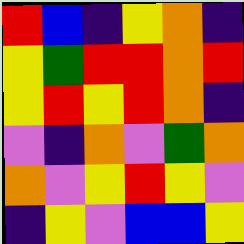[["red", "blue", "indigo", "yellow", "orange", "indigo"], ["yellow", "green", "red", "red", "orange", "red"], ["yellow", "red", "yellow", "red", "orange", "indigo"], ["violet", "indigo", "orange", "violet", "green", "orange"], ["orange", "violet", "yellow", "red", "yellow", "violet"], ["indigo", "yellow", "violet", "blue", "blue", "yellow"]]